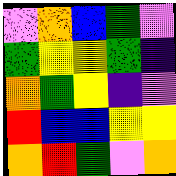[["violet", "orange", "blue", "green", "violet"], ["green", "yellow", "yellow", "green", "indigo"], ["orange", "green", "yellow", "indigo", "violet"], ["red", "blue", "blue", "yellow", "yellow"], ["orange", "red", "green", "violet", "orange"]]